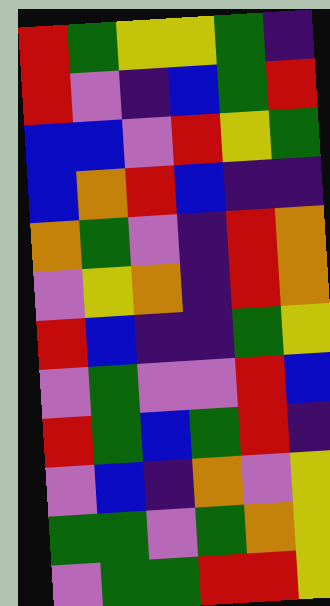[["red", "green", "yellow", "yellow", "green", "indigo"], ["red", "violet", "indigo", "blue", "green", "red"], ["blue", "blue", "violet", "red", "yellow", "green"], ["blue", "orange", "red", "blue", "indigo", "indigo"], ["orange", "green", "violet", "indigo", "red", "orange"], ["violet", "yellow", "orange", "indigo", "red", "orange"], ["red", "blue", "indigo", "indigo", "green", "yellow"], ["violet", "green", "violet", "violet", "red", "blue"], ["red", "green", "blue", "green", "red", "indigo"], ["violet", "blue", "indigo", "orange", "violet", "yellow"], ["green", "green", "violet", "green", "orange", "yellow"], ["violet", "green", "green", "red", "red", "yellow"]]